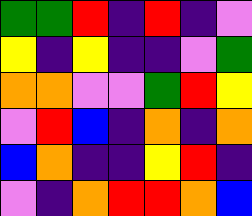[["green", "green", "red", "indigo", "red", "indigo", "violet"], ["yellow", "indigo", "yellow", "indigo", "indigo", "violet", "green"], ["orange", "orange", "violet", "violet", "green", "red", "yellow"], ["violet", "red", "blue", "indigo", "orange", "indigo", "orange"], ["blue", "orange", "indigo", "indigo", "yellow", "red", "indigo"], ["violet", "indigo", "orange", "red", "red", "orange", "blue"]]